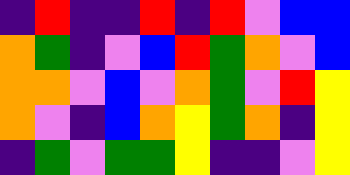[["indigo", "red", "indigo", "indigo", "red", "indigo", "red", "violet", "blue", "blue"], ["orange", "green", "indigo", "violet", "blue", "red", "green", "orange", "violet", "blue"], ["orange", "orange", "violet", "blue", "violet", "orange", "green", "violet", "red", "yellow"], ["orange", "violet", "indigo", "blue", "orange", "yellow", "green", "orange", "indigo", "yellow"], ["indigo", "green", "violet", "green", "green", "yellow", "indigo", "indigo", "violet", "yellow"]]